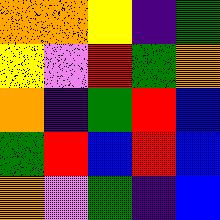[["orange", "orange", "yellow", "indigo", "green"], ["yellow", "violet", "red", "green", "orange"], ["orange", "indigo", "green", "red", "blue"], ["green", "red", "blue", "red", "blue"], ["orange", "violet", "green", "indigo", "blue"]]